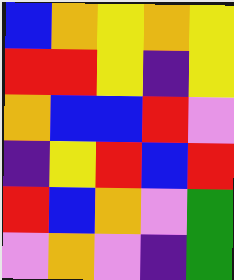[["blue", "orange", "yellow", "orange", "yellow"], ["red", "red", "yellow", "indigo", "yellow"], ["orange", "blue", "blue", "red", "violet"], ["indigo", "yellow", "red", "blue", "red"], ["red", "blue", "orange", "violet", "green"], ["violet", "orange", "violet", "indigo", "green"]]